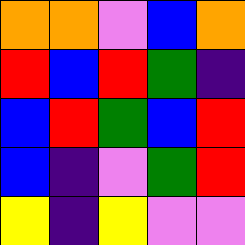[["orange", "orange", "violet", "blue", "orange"], ["red", "blue", "red", "green", "indigo"], ["blue", "red", "green", "blue", "red"], ["blue", "indigo", "violet", "green", "red"], ["yellow", "indigo", "yellow", "violet", "violet"]]